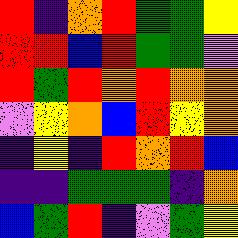[["red", "indigo", "orange", "red", "green", "green", "yellow"], ["red", "red", "blue", "red", "green", "green", "violet"], ["red", "green", "red", "orange", "red", "orange", "orange"], ["violet", "yellow", "orange", "blue", "red", "yellow", "orange"], ["indigo", "yellow", "indigo", "red", "orange", "red", "blue"], ["indigo", "indigo", "green", "green", "green", "indigo", "orange"], ["blue", "green", "red", "indigo", "violet", "green", "yellow"]]